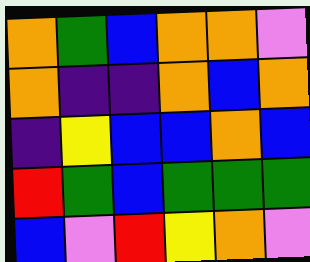[["orange", "green", "blue", "orange", "orange", "violet"], ["orange", "indigo", "indigo", "orange", "blue", "orange"], ["indigo", "yellow", "blue", "blue", "orange", "blue"], ["red", "green", "blue", "green", "green", "green"], ["blue", "violet", "red", "yellow", "orange", "violet"]]